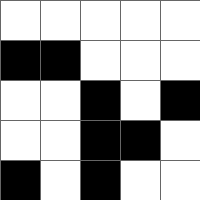[["white", "white", "white", "white", "white"], ["black", "black", "white", "white", "white"], ["white", "white", "black", "white", "black"], ["white", "white", "black", "black", "white"], ["black", "white", "black", "white", "white"]]